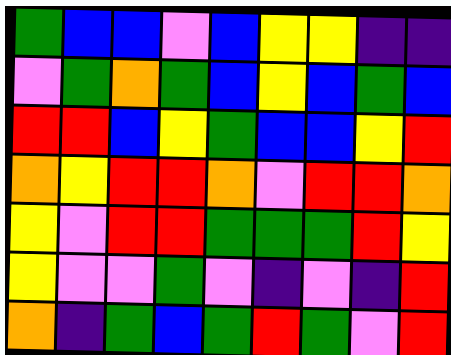[["green", "blue", "blue", "violet", "blue", "yellow", "yellow", "indigo", "indigo"], ["violet", "green", "orange", "green", "blue", "yellow", "blue", "green", "blue"], ["red", "red", "blue", "yellow", "green", "blue", "blue", "yellow", "red"], ["orange", "yellow", "red", "red", "orange", "violet", "red", "red", "orange"], ["yellow", "violet", "red", "red", "green", "green", "green", "red", "yellow"], ["yellow", "violet", "violet", "green", "violet", "indigo", "violet", "indigo", "red"], ["orange", "indigo", "green", "blue", "green", "red", "green", "violet", "red"]]